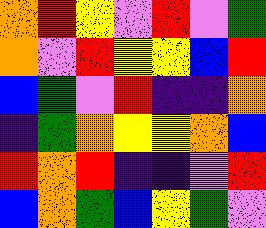[["orange", "red", "yellow", "violet", "red", "violet", "green"], ["orange", "violet", "red", "yellow", "yellow", "blue", "red"], ["blue", "green", "violet", "red", "indigo", "indigo", "orange"], ["indigo", "green", "orange", "yellow", "yellow", "orange", "blue"], ["red", "orange", "red", "indigo", "indigo", "violet", "red"], ["blue", "orange", "green", "blue", "yellow", "green", "violet"]]